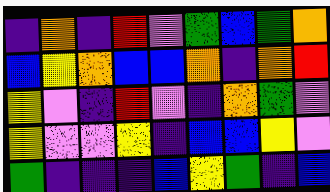[["indigo", "orange", "indigo", "red", "violet", "green", "blue", "green", "orange"], ["blue", "yellow", "orange", "blue", "blue", "orange", "indigo", "orange", "red"], ["yellow", "violet", "indigo", "red", "violet", "indigo", "orange", "green", "violet"], ["yellow", "violet", "violet", "yellow", "indigo", "blue", "blue", "yellow", "violet"], ["green", "indigo", "indigo", "indigo", "blue", "yellow", "green", "indigo", "blue"]]